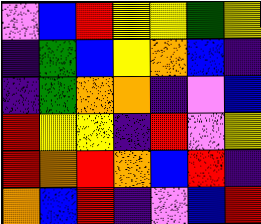[["violet", "blue", "red", "yellow", "yellow", "green", "yellow"], ["indigo", "green", "blue", "yellow", "orange", "blue", "indigo"], ["indigo", "green", "orange", "orange", "indigo", "violet", "blue"], ["red", "yellow", "yellow", "indigo", "red", "violet", "yellow"], ["red", "orange", "red", "orange", "blue", "red", "indigo"], ["orange", "blue", "red", "indigo", "violet", "blue", "red"]]